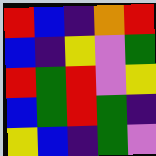[["red", "blue", "indigo", "orange", "red"], ["blue", "indigo", "yellow", "violet", "green"], ["red", "green", "red", "violet", "yellow"], ["blue", "green", "red", "green", "indigo"], ["yellow", "blue", "indigo", "green", "violet"]]